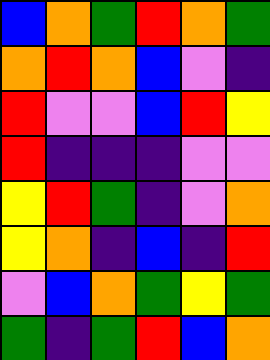[["blue", "orange", "green", "red", "orange", "green"], ["orange", "red", "orange", "blue", "violet", "indigo"], ["red", "violet", "violet", "blue", "red", "yellow"], ["red", "indigo", "indigo", "indigo", "violet", "violet"], ["yellow", "red", "green", "indigo", "violet", "orange"], ["yellow", "orange", "indigo", "blue", "indigo", "red"], ["violet", "blue", "orange", "green", "yellow", "green"], ["green", "indigo", "green", "red", "blue", "orange"]]